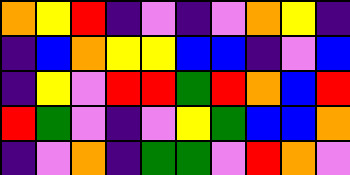[["orange", "yellow", "red", "indigo", "violet", "indigo", "violet", "orange", "yellow", "indigo"], ["indigo", "blue", "orange", "yellow", "yellow", "blue", "blue", "indigo", "violet", "blue"], ["indigo", "yellow", "violet", "red", "red", "green", "red", "orange", "blue", "red"], ["red", "green", "violet", "indigo", "violet", "yellow", "green", "blue", "blue", "orange"], ["indigo", "violet", "orange", "indigo", "green", "green", "violet", "red", "orange", "violet"]]